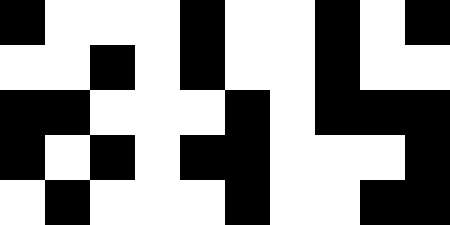[["black", "white", "white", "white", "black", "white", "white", "black", "white", "black"], ["white", "white", "black", "white", "black", "white", "white", "black", "white", "white"], ["black", "black", "white", "white", "white", "black", "white", "black", "black", "black"], ["black", "white", "black", "white", "black", "black", "white", "white", "white", "black"], ["white", "black", "white", "white", "white", "black", "white", "white", "black", "black"]]